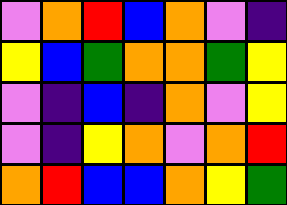[["violet", "orange", "red", "blue", "orange", "violet", "indigo"], ["yellow", "blue", "green", "orange", "orange", "green", "yellow"], ["violet", "indigo", "blue", "indigo", "orange", "violet", "yellow"], ["violet", "indigo", "yellow", "orange", "violet", "orange", "red"], ["orange", "red", "blue", "blue", "orange", "yellow", "green"]]